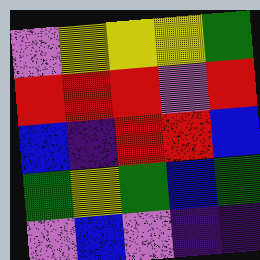[["violet", "yellow", "yellow", "yellow", "green"], ["red", "red", "red", "violet", "red"], ["blue", "indigo", "red", "red", "blue"], ["green", "yellow", "green", "blue", "green"], ["violet", "blue", "violet", "indigo", "indigo"]]